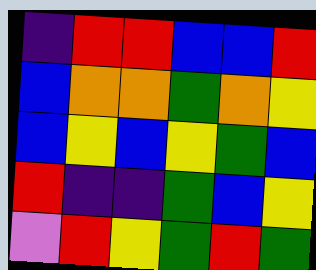[["indigo", "red", "red", "blue", "blue", "red"], ["blue", "orange", "orange", "green", "orange", "yellow"], ["blue", "yellow", "blue", "yellow", "green", "blue"], ["red", "indigo", "indigo", "green", "blue", "yellow"], ["violet", "red", "yellow", "green", "red", "green"]]